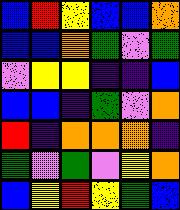[["blue", "red", "yellow", "blue", "blue", "orange"], ["blue", "blue", "orange", "green", "violet", "green"], ["violet", "yellow", "yellow", "indigo", "indigo", "blue"], ["blue", "blue", "indigo", "green", "violet", "orange"], ["red", "indigo", "orange", "orange", "orange", "indigo"], ["green", "violet", "green", "violet", "yellow", "orange"], ["blue", "yellow", "red", "yellow", "green", "blue"]]